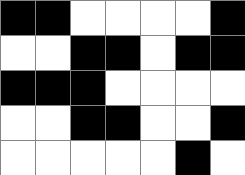[["black", "black", "white", "white", "white", "white", "black"], ["white", "white", "black", "black", "white", "black", "black"], ["black", "black", "black", "white", "white", "white", "white"], ["white", "white", "black", "black", "white", "white", "black"], ["white", "white", "white", "white", "white", "black", "white"]]